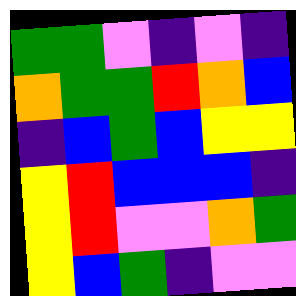[["green", "green", "violet", "indigo", "violet", "indigo"], ["orange", "green", "green", "red", "orange", "blue"], ["indigo", "blue", "green", "blue", "yellow", "yellow"], ["yellow", "red", "blue", "blue", "blue", "indigo"], ["yellow", "red", "violet", "violet", "orange", "green"], ["yellow", "blue", "green", "indigo", "violet", "violet"]]